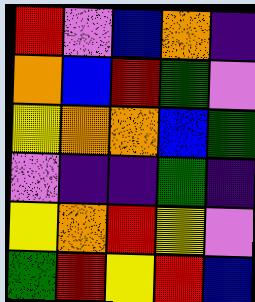[["red", "violet", "blue", "orange", "indigo"], ["orange", "blue", "red", "green", "violet"], ["yellow", "orange", "orange", "blue", "green"], ["violet", "indigo", "indigo", "green", "indigo"], ["yellow", "orange", "red", "yellow", "violet"], ["green", "red", "yellow", "red", "blue"]]